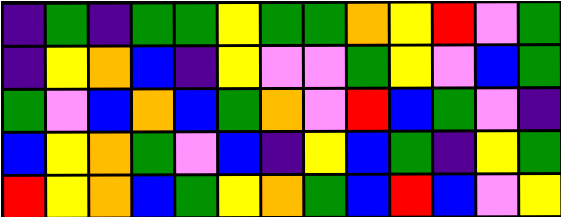[["indigo", "green", "indigo", "green", "green", "yellow", "green", "green", "orange", "yellow", "red", "violet", "green"], ["indigo", "yellow", "orange", "blue", "indigo", "yellow", "violet", "violet", "green", "yellow", "violet", "blue", "green"], ["green", "violet", "blue", "orange", "blue", "green", "orange", "violet", "red", "blue", "green", "violet", "indigo"], ["blue", "yellow", "orange", "green", "violet", "blue", "indigo", "yellow", "blue", "green", "indigo", "yellow", "green"], ["red", "yellow", "orange", "blue", "green", "yellow", "orange", "green", "blue", "red", "blue", "violet", "yellow"]]